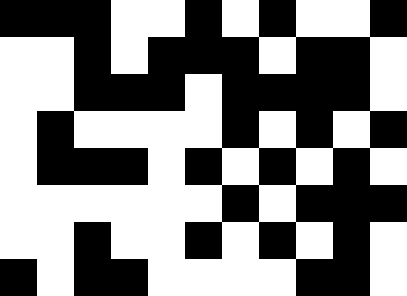[["black", "black", "black", "white", "white", "black", "white", "black", "white", "white", "black"], ["white", "white", "black", "white", "black", "black", "black", "white", "black", "black", "white"], ["white", "white", "black", "black", "black", "white", "black", "black", "black", "black", "white"], ["white", "black", "white", "white", "white", "white", "black", "white", "black", "white", "black"], ["white", "black", "black", "black", "white", "black", "white", "black", "white", "black", "white"], ["white", "white", "white", "white", "white", "white", "black", "white", "black", "black", "black"], ["white", "white", "black", "white", "white", "black", "white", "black", "white", "black", "white"], ["black", "white", "black", "black", "white", "white", "white", "white", "black", "black", "white"]]